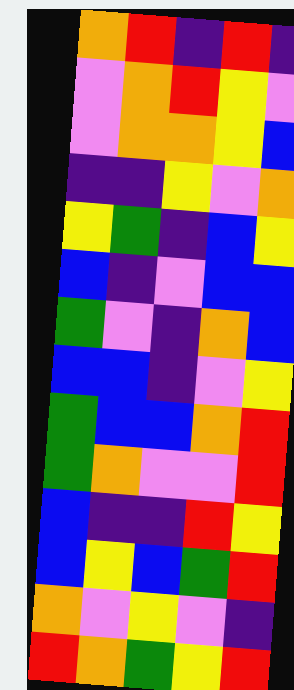[["orange", "red", "indigo", "red", "indigo"], ["violet", "orange", "red", "yellow", "violet"], ["violet", "orange", "orange", "yellow", "blue"], ["indigo", "indigo", "yellow", "violet", "orange"], ["yellow", "green", "indigo", "blue", "yellow"], ["blue", "indigo", "violet", "blue", "blue"], ["green", "violet", "indigo", "orange", "blue"], ["blue", "blue", "indigo", "violet", "yellow"], ["green", "blue", "blue", "orange", "red"], ["green", "orange", "violet", "violet", "red"], ["blue", "indigo", "indigo", "red", "yellow"], ["blue", "yellow", "blue", "green", "red"], ["orange", "violet", "yellow", "violet", "indigo"], ["red", "orange", "green", "yellow", "red"]]